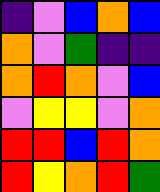[["indigo", "violet", "blue", "orange", "blue"], ["orange", "violet", "green", "indigo", "indigo"], ["orange", "red", "orange", "violet", "blue"], ["violet", "yellow", "yellow", "violet", "orange"], ["red", "red", "blue", "red", "orange"], ["red", "yellow", "orange", "red", "green"]]